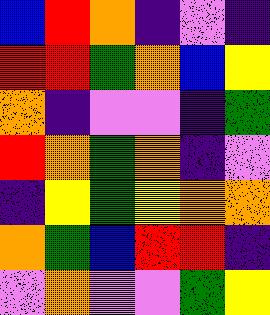[["blue", "red", "orange", "indigo", "violet", "indigo"], ["red", "red", "green", "orange", "blue", "yellow"], ["orange", "indigo", "violet", "violet", "indigo", "green"], ["red", "orange", "green", "orange", "indigo", "violet"], ["indigo", "yellow", "green", "yellow", "orange", "orange"], ["orange", "green", "blue", "red", "red", "indigo"], ["violet", "orange", "violet", "violet", "green", "yellow"]]